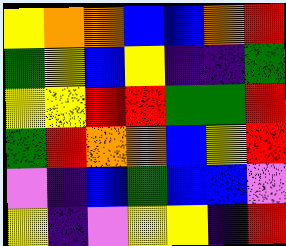[["yellow", "orange", "orange", "blue", "blue", "orange", "red"], ["green", "yellow", "blue", "yellow", "indigo", "indigo", "green"], ["yellow", "yellow", "red", "red", "green", "green", "red"], ["green", "red", "orange", "orange", "blue", "yellow", "red"], ["violet", "indigo", "blue", "green", "blue", "blue", "violet"], ["yellow", "indigo", "violet", "yellow", "yellow", "indigo", "red"]]